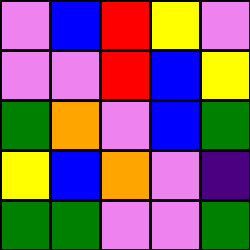[["violet", "blue", "red", "yellow", "violet"], ["violet", "violet", "red", "blue", "yellow"], ["green", "orange", "violet", "blue", "green"], ["yellow", "blue", "orange", "violet", "indigo"], ["green", "green", "violet", "violet", "green"]]